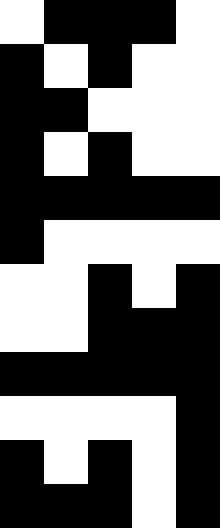[["white", "black", "black", "black", "white"], ["black", "white", "black", "white", "white"], ["black", "black", "white", "white", "white"], ["black", "white", "black", "white", "white"], ["black", "black", "black", "black", "black"], ["black", "white", "white", "white", "white"], ["white", "white", "black", "white", "black"], ["white", "white", "black", "black", "black"], ["black", "black", "black", "black", "black"], ["white", "white", "white", "white", "black"], ["black", "white", "black", "white", "black"], ["black", "black", "black", "white", "black"]]